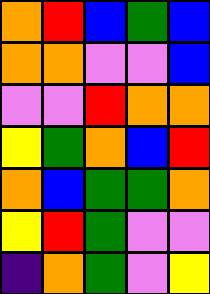[["orange", "red", "blue", "green", "blue"], ["orange", "orange", "violet", "violet", "blue"], ["violet", "violet", "red", "orange", "orange"], ["yellow", "green", "orange", "blue", "red"], ["orange", "blue", "green", "green", "orange"], ["yellow", "red", "green", "violet", "violet"], ["indigo", "orange", "green", "violet", "yellow"]]